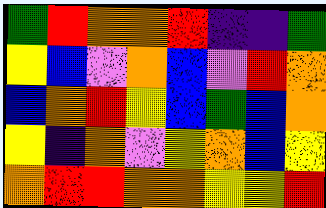[["green", "red", "orange", "orange", "red", "indigo", "indigo", "green"], ["yellow", "blue", "violet", "orange", "blue", "violet", "red", "orange"], ["blue", "orange", "red", "yellow", "blue", "green", "blue", "orange"], ["yellow", "indigo", "orange", "violet", "yellow", "orange", "blue", "yellow"], ["orange", "red", "red", "orange", "orange", "yellow", "yellow", "red"]]